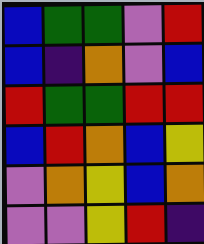[["blue", "green", "green", "violet", "red"], ["blue", "indigo", "orange", "violet", "blue"], ["red", "green", "green", "red", "red"], ["blue", "red", "orange", "blue", "yellow"], ["violet", "orange", "yellow", "blue", "orange"], ["violet", "violet", "yellow", "red", "indigo"]]